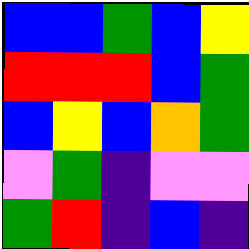[["blue", "blue", "green", "blue", "yellow"], ["red", "red", "red", "blue", "green"], ["blue", "yellow", "blue", "orange", "green"], ["violet", "green", "indigo", "violet", "violet"], ["green", "red", "indigo", "blue", "indigo"]]